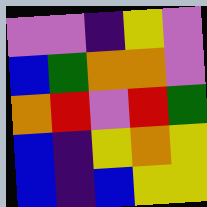[["violet", "violet", "indigo", "yellow", "violet"], ["blue", "green", "orange", "orange", "violet"], ["orange", "red", "violet", "red", "green"], ["blue", "indigo", "yellow", "orange", "yellow"], ["blue", "indigo", "blue", "yellow", "yellow"]]